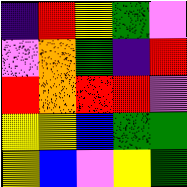[["indigo", "red", "yellow", "green", "violet"], ["violet", "orange", "green", "indigo", "red"], ["red", "orange", "red", "red", "violet"], ["yellow", "yellow", "blue", "green", "green"], ["yellow", "blue", "violet", "yellow", "green"]]